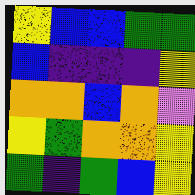[["yellow", "blue", "blue", "green", "green"], ["blue", "indigo", "indigo", "indigo", "yellow"], ["orange", "orange", "blue", "orange", "violet"], ["yellow", "green", "orange", "orange", "yellow"], ["green", "indigo", "green", "blue", "yellow"]]